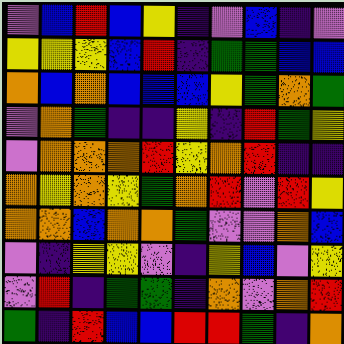[["violet", "blue", "red", "blue", "yellow", "indigo", "violet", "blue", "indigo", "violet"], ["yellow", "yellow", "yellow", "blue", "red", "indigo", "green", "green", "blue", "blue"], ["orange", "blue", "orange", "blue", "blue", "blue", "yellow", "green", "orange", "green"], ["violet", "orange", "green", "indigo", "indigo", "yellow", "indigo", "red", "green", "yellow"], ["violet", "orange", "orange", "orange", "red", "yellow", "orange", "red", "indigo", "indigo"], ["orange", "yellow", "orange", "yellow", "green", "orange", "red", "violet", "red", "yellow"], ["orange", "orange", "blue", "orange", "orange", "green", "violet", "violet", "orange", "blue"], ["violet", "indigo", "yellow", "yellow", "violet", "indigo", "yellow", "blue", "violet", "yellow"], ["violet", "red", "indigo", "green", "green", "indigo", "orange", "violet", "orange", "red"], ["green", "indigo", "red", "blue", "blue", "red", "red", "green", "indigo", "orange"]]